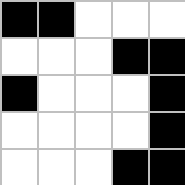[["black", "black", "white", "white", "white"], ["white", "white", "white", "black", "black"], ["black", "white", "white", "white", "black"], ["white", "white", "white", "white", "black"], ["white", "white", "white", "black", "black"]]